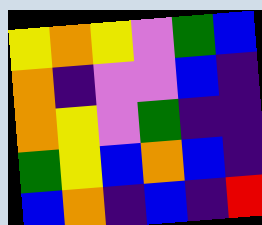[["yellow", "orange", "yellow", "violet", "green", "blue"], ["orange", "indigo", "violet", "violet", "blue", "indigo"], ["orange", "yellow", "violet", "green", "indigo", "indigo"], ["green", "yellow", "blue", "orange", "blue", "indigo"], ["blue", "orange", "indigo", "blue", "indigo", "red"]]